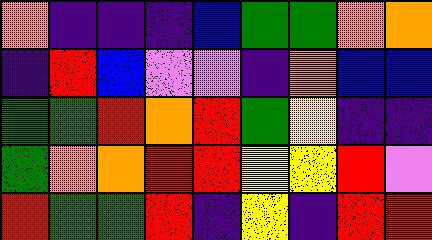[["orange", "indigo", "indigo", "indigo", "blue", "green", "green", "orange", "orange"], ["indigo", "red", "blue", "violet", "violet", "indigo", "orange", "blue", "blue"], ["green", "green", "red", "orange", "red", "green", "yellow", "indigo", "indigo"], ["green", "orange", "orange", "red", "red", "yellow", "yellow", "red", "violet"], ["red", "green", "green", "red", "indigo", "yellow", "indigo", "red", "red"]]